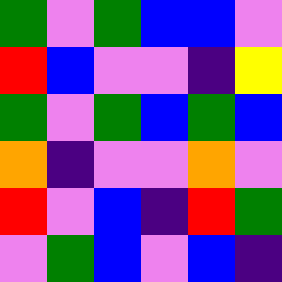[["green", "violet", "green", "blue", "blue", "violet"], ["red", "blue", "violet", "violet", "indigo", "yellow"], ["green", "violet", "green", "blue", "green", "blue"], ["orange", "indigo", "violet", "violet", "orange", "violet"], ["red", "violet", "blue", "indigo", "red", "green"], ["violet", "green", "blue", "violet", "blue", "indigo"]]